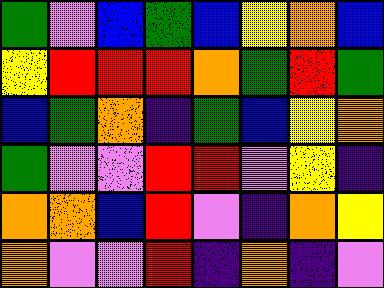[["green", "violet", "blue", "green", "blue", "yellow", "orange", "blue"], ["yellow", "red", "red", "red", "orange", "green", "red", "green"], ["blue", "green", "orange", "indigo", "green", "blue", "yellow", "orange"], ["green", "violet", "violet", "red", "red", "violet", "yellow", "indigo"], ["orange", "orange", "blue", "red", "violet", "indigo", "orange", "yellow"], ["orange", "violet", "violet", "red", "indigo", "orange", "indigo", "violet"]]